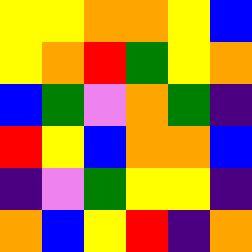[["yellow", "yellow", "orange", "orange", "yellow", "blue"], ["yellow", "orange", "red", "green", "yellow", "orange"], ["blue", "green", "violet", "orange", "green", "indigo"], ["red", "yellow", "blue", "orange", "orange", "blue"], ["indigo", "violet", "green", "yellow", "yellow", "indigo"], ["orange", "blue", "yellow", "red", "indigo", "orange"]]